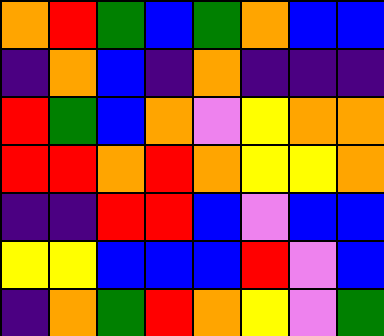[["orange", "red", "green", "blue", "green", "orange", "blue", "blue"], ["indigo", "orange", "blue", "indigo", "orange", "indigo", "indigo", "indigo"], ["red", "green", "blue", "orange", "violet", "yellow", "orange", "orange"], ["red", "red", "orange", "red", "orange", "yellow", "yellow", "orange"], ["indigo", "indigo", "red", "red", "blue", "violet", "blue", "blue"], ["yellow", "yellow", "blue", "blue", "blue", "red", "violet", "blue"], ["indigo", "orange", "green", "red", "orange", "yellow", "violet", "green"]]